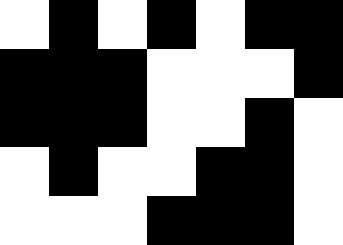[["white", "black", "white", "black", "white", "black", "black"], ["black", "black", "black", "white", "white", "white", "black"], ["black", "black", "black", "white", "white", "black", "white"], ["white", "black", "white", "white", "black", "black", "white"], ["white", "white", "white", "black", "black", "black", "white"]]